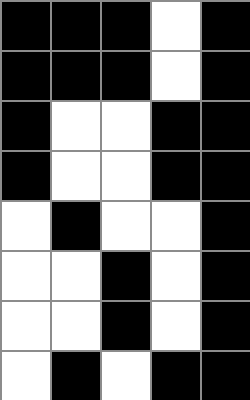[["black", "black", "black", "white", "black"], ["black", "black", "black", "white", "black"], ["black", "white", "white", "black", "black"], ["black", "white", "white", "black", "black"], ["white", "black", "white", "white", "black"], ["white", "white", "black", "white", "black"], ["white", "white", "black", "white", "black"], ["white", "black", "white", "black", "black"]]